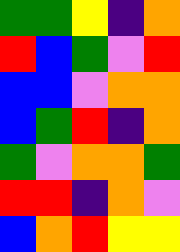[["green", "green", "yellow", "indigo", "orange"], ["red", "blue", "green", "violet", "red"], ["blue", "blue", "violet", "orange", "orange"], ["blue", "green", "red", "indigo", "orange"], ["green", "violet", "orange", "orange", "green"], ["red", "red", "indigo", "orange", "violet"], ["blue", "orange", "red", "yellow", "yellow"]]